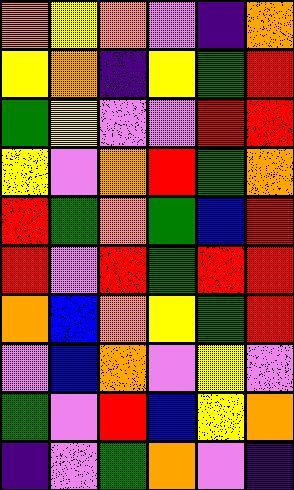[["orange", "yellow", "orange", "violet", "indigo", "orange"], ["yellow", "orange", "indigo", "yellow", "green", "red"], ["green", "yellow", "violet", "violet", "red", "red"], ["yellow", "violet", "orange", "red", "green", "orange"], ["red", "green", "orange", "green", "blue", "red"], ["red", "violet", "red", "green", "red", "red"], ["orange", "blue", "orange", "yellow", "green", "red"], ["violet", "blue", "orange", "violet", "yellow", "violet"], ["green", "violet", "red", "blue", "yellow", "orange"], ["indigo", "violet", "green", "orange", "violet", "indigo"]]